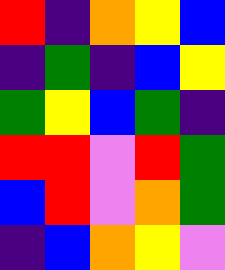[["red", "indigo", "orange", "yellow", "blue"], ["indigo", "green", "indigo", "blue", "yellow"], ["green", "yellow", "blue", "green", "indigo"], ["red", "red", "violet", "red", "green"], ["blue", "red", "violet", "orange", "green"], ["indigo", "blue", "orange", "yellow", "violet"]]